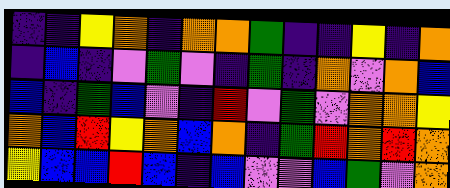[["indigo", "indigo", "yellow", "orange", "indigo", "orange", "orange", "green", "indigo", "indigo", "yellow", "indigo", "orange"], ["indigo", "blue", "indigo", "violet", "green", "violet", "indigo", "green", "indigo", "orange", "violet", "orange", "blue"], ["blue", "indigo", "green", "blue", "violet", "indigo", "red", "violet", "green", "violet", "orange", "orange", "yellow"], ["orange", "blue", "red", "yellow", "orange", "blue", "orange", "indigo", "green", "red", "orange", "red", "orange"], ["yellow", "blue", "blue", "red", "blue", "indigo", "blue", "violet", "violet", "blue", "green", "violet", "orange"]]